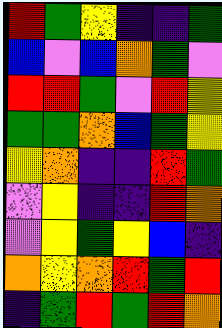[["red", "green", "yellow", "indigo", "indigo", "green"], ["blue", "violet", "blue", "orange", "green", "violet"], ["red", "red", "green", "violet", "red", "yellow"], ["green", "green", "orange", "blue", "green", "yellow"], ["yellow", "orange", "indigo", "indigo", "red", "green"], ["violet", "yellow", "indigo", "indigo", "red", "orange"], ["violet", "yellow", "green", "yellow", "blue", "indigo"], ["orange", "yellow", "orange", "red", "green", "red"], ["indigo", "green", "red", "green", "red", "orange"]]